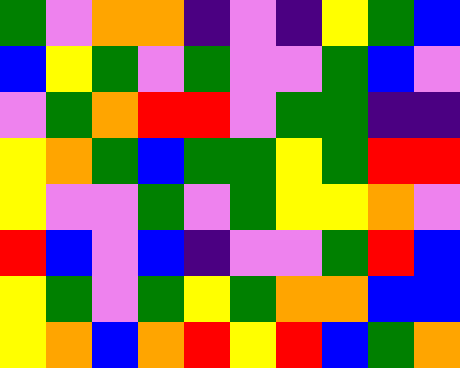[["green", "violet", "orange", "orange", "indigo", "violet", "indigo", "yellow", "green", "blue"], ["blue", "yellow", "green", "violet", "green", "violet", "violet", "green", "blue", "violet"], ["violet", "green", "orange", "red", "red", "violet", "green", "green", "indigo", "indigo"], ["yellow", "orange", "green", "blue", "green", "green", "yellow", "green", "red", "red"], ["yellow", "violet", "violet", "green", "violet", "green", "yellow", "yellow", "orange", "violet"], ["red", "blue", "violet", "blue", "indigo", "violet", "violet", "green", "red", "blue"], ["yellow", "green", "violet", "green", "yellow", "green", "orange", "orange", "blue", "blue"], ["yellow", "orange", "blue", "orange", "red", "yellow", "red", "blue", "green", "orange"]]